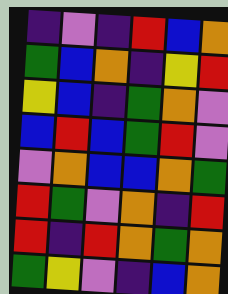[["indigo", "violet", "indigo", "red", "blue", "orange"], ["green", "blue", "orange", "indigo", "yellow", "red"], ["yellow", "blue", "indigo", "green", "orange", "violet"], ["blue", "red", "blue", "green", "red", "violet"], ["violet", "orange", "blue", "blue", "orange", "green"], ["red", "green", "violet", "orange", "indigo", "red"], ["red", "indigo", "red", "orange", "green", "orange"], ["green", "yellow", "violet", "indigo", "blue", "orange"]]